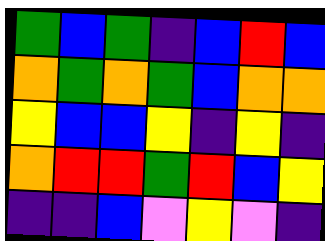[["green", "blue", "green", "indigo", "blue", "red", "blue"], ["orange", "green", "orange", "green", "blue", "orange", "orange"], ["yellow", "blue", "blue", "yellow", "indigo", "yellow", "indigo"], ["orange", "red", "red", "green", "red", "blue", "yellow"], ["indigo", "indigo", "blue", "violet", "yellow", "violet", "indigo"]]